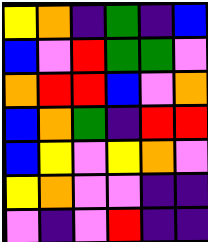[["yellow", "orange", "indigo", "green", "indigo", "blue"], ["blue", "violet", "red", "green", "green", "violet"], ["orange", "red", "red", "blue", "violet", "orange"], ["blue", "orange", "green", "indigo", "red", "red"], ["blue", "yellow", "violet", "yellow", "orange", "violet"], ["yellow", "orange", "violet", "violet", "indigo", "indigo"], ["violet", "indigo", "violet", "red", "indigo", "indigo"]]